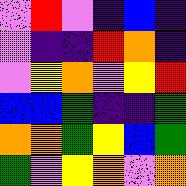[["violet", "red", "violet", "indigo", "blue", "indigo"], ["violet", "indigo", "indigo", "red", "orange", "indigo"], ["violet", "yellow", "orange", "violet", "yellow", "red"], ["blue", "blue", "green", "indigo", "indigo", "green"], ["orange", "orange", "green", "yellow", "blue", "green"], ["green", "violet", "yellow", "orange", "violet", "orange"]]